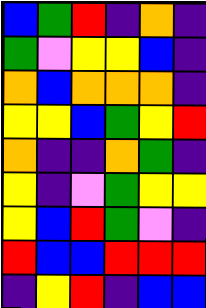[["blue", "green", "red", "indigo", "orange", "indigo"], ["green", "violet", "yellow", "yellow", "blue", "indigo"], ["orange", "blue", "orange", "orange", "orange", "indigo"], ["yellow", "yellow", "blue", "green", "yellow", "red"], ["orange", "indigo", "indigo", "orange", "green", "indigo"], ["yellow", "indigo", "violet", "green", "yellow", "yellow"], ["yellow", "blue", "red", "green", "violet", "indigo"], ["red", "blue", "blue", "red", "red", "red"], ["indigo", "yellow", "red", "indigo", "blue", "blue"]]